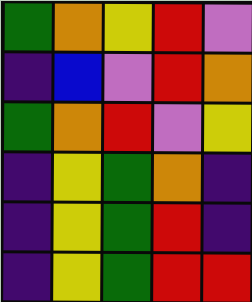[["green", "orange", "yellow", "red", "violet"], ["indigo", "blue", "violet", "red", "orange"], ["green", "orange", "red", "violet", "yellow"], ["indigo", "yellow", "green", "orange", "indigo"], ["indigo", "yellow", "green", "red", "indigo"], ["indigo", "yellow", "green", "red", "red"]]